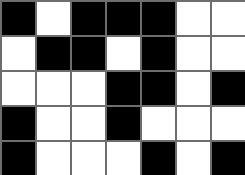[["black", "white", "black", "black", "black", "white", "white"], ["white", "black", "black", "white", "black", "white", "white"], ["white", "white", "white", "black", "black", "white", "black"], ["black", "white", "white", "black", "white", "white", "white"], ["black", "white", "white", "white", "black", "white", "black"]]